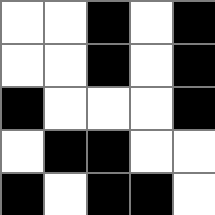[["white", "white", "black", "white", "black"], ["white", "white", "black", "white", "black"], ["black", "white", "white", "white", "black"], ["white", "black", "black", "white", "white"], ["black", "white", "black", "black", "white"]]